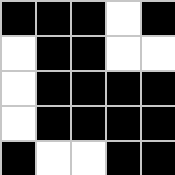[["black", "black", "black", "white", "black"], ["white", "black", "black", "white", "white"], ["white", "black", "black", "black", "black"], ["white", "black", "black", "black", "black"], ["black", "white", "white", "black", "black"]]